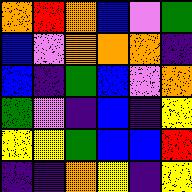[["orange", "red", "orange", "blue", "violet", "green"], ["blue", "violet", "orange", "orange", "orange", "indigo"], ["blue", "indigo", "green", "blue", "violet", "orange"], ["green", "violet", "indigo", "blue", "indigo", "yellow"], ["yellow", "yellow", "green", "blue", "blue", "red"], ["indigo", "indigo", "orange", "yellow", "indigo", "yellow"]]